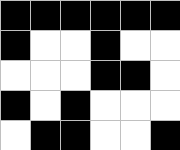[["black", "black", "black", "black", "black", "black"], ["black", "white", "white", "black", "white", "white"], ["white", "white", "white", "black", "black", "white"], ["black", "white", "black", "white", "white", "white"], ["white", "black", "black", "white", "white", "black"]]